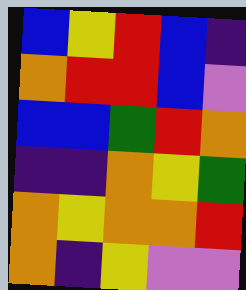[["blue", "yellow", "red", "blue", "indigo"], ["orange", "red", "red", "blue", "violet"], ["blue", "blue", "green", "red", "orange"], ["indigo", "indigo", "orange", "yellow", "green"], ["orange", "yellow", "orange", "orange", "red"], ["orange", "indigo", "yellow", "violet", "violet"]]